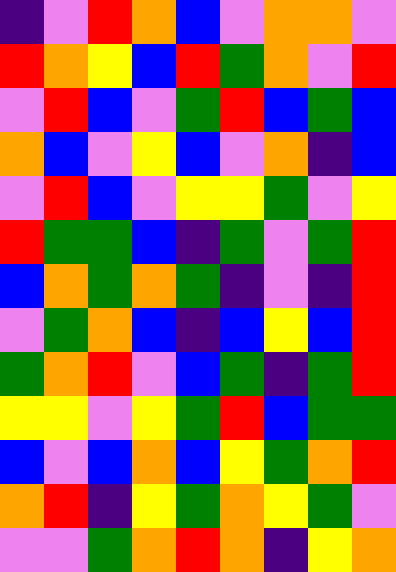[["indigo", "violet", "red", "orange", "blue", "violet", "orange", "orange", "violet"], ["red", "orange", "yellow", "blue", "red", "green", "orange", "violet", "red"], ["violet", "red", "blue", "violet", "green", "red", "blue", "green", "blue"], ["orange", "blue", "violet", "yellow", "blue", "violet", "orange", "indigo", "blue"], ["violet", "red", "blue", "violet", "yellow", "yellow", "green", "violet", "yellow"], ["red", "green", "green", "blue", "indigo", "green", "violet", "green", "red"], ["blue", "orange", "green", "orange", "green", "indigo", "violet", "indigo", "red"], ["violet", "green", "orange", "blue", "indigo", "blue", "yellow", "blue", "red"], ["green", "orange", "red", "violet", "blue", "green", "indigo", "green", "red"], ["yellow", "yellow", "violet", "yellow", "green", "red", "blue", "green", "green"], ["blue", "violet", "blue", "orange", "blue", "yellow", "green", "orange", "red"], ["orange", "red", "indigo", "yellow", "green", "orange", "yellow", "green", "violet"], ["violet", "violet", "green", "orange", "red", "orange", "indigo", "yellow", "orange"]]